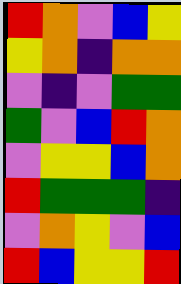[["red", "orange", "violet", "blue", "yellow"], ["yellow", "orange", "indigo", "orange", "orange"], ["violet", "indigo", "violet", "green", "green"], ["green", "violet", "blue", "red", "orange"], ["violet", "yellow", "yellow", "blue", "orange"], ["red", "green", "green", "green", "indigo"], ["violet", "orange", "yellow", "violet", "blue"], ["red", "blue", "yellow", "yellow", "red"]]